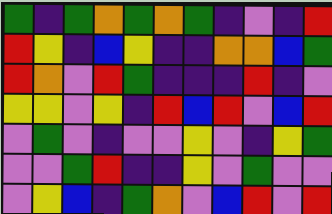[["green", "indigo", "green", "orange", "green", "orange", "green", "indigo", "violet", "indigo", "red"], ["red", "yellow", "indigo", "blue", "yellow", "indigo", "indigo", "orange", "orange", "blue", "green"], ["red", "orange", "violet", "red", "green", "indigo", "indigo", "indigo", "red", "indigo", "violet"], ["yellow", "yellow", "violet", "yellow", "indigo", "red", "blue", "red", "violet", "blue", "red"], ["violet", "green", "violet", "indigo", "violet", "violet", "yellow", "violet", "indigo", "yellow", "green"], ["violet", "violet", "green", "red", "indigo", "indigo", "yellow", "violet", "green", "violet", "violet"], ["violet", "yellow", "blue", "indigo", "green", "orange", "violet", "blue", "red", "violet", "red"]]